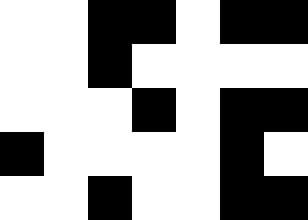[["white", "white", "black", "black", "white", "black", "black"], ["white", "white", "black", "white", "white", "white", "white"], ["white", "white", "white", "black", "white", "black", "black"], ["black", "white", "white", "white", "white", "black", "white"], ["white", "white", "black", "white", "white", "black", "black"]]